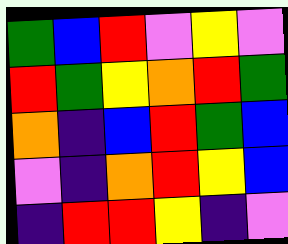[["green", "blue", "red", "violet", "yellow", "violet"], ["red", "green", "yellow", "orange", "red", "green"], ["orange", "indigo", "blue", "red", "green", "blue"], ["violet", "indigo", "orange", "red", "yellow", "blue"], ["indigo", "red", "red", "yellow", "indigo", "violet"]]